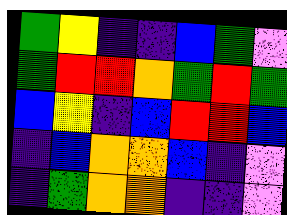[["green", "yellow", "indigo", "indigo", "blue", "green", "violet"], ["green", "red", "red", "orange", "green", "red", "green"], ["blue", "yellow", "indigo", "blue", "red", "red", "blue"], ["indigo", "blue", "orange", "orange", "blue", "indigo", "violet"], ["indigo", "green", "orange", "orange", "indigo", "indigo", "violet"]]